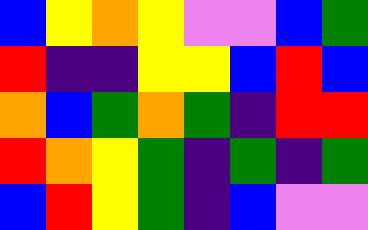[["blue", "yellow", "orange", "yellow", "violet", "violet", "blue", "green"], ["red", "indigo", "indigo", "yellow", "yellow", "blue", "red", "blue"], ["orange", "blue", "green", "orange", "green", "indigo", "red", "red"], ["red", "orange", "yellow", "green", "indigo", "green", "indigo", "green"], ["blue", "red", "yellow", "green", "indigo", "blue", "violet", "violet"]]